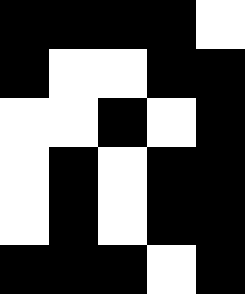[["black", "black", "black", "black", "white"], ["black", "white", "white", "black", "black"], ["white", "white", "black", "white", "black"], ["white", "black", "white", "black", "black"], ["white", "black", "white", "black", "black"], ["black", "black", "black", "white", "black"]]